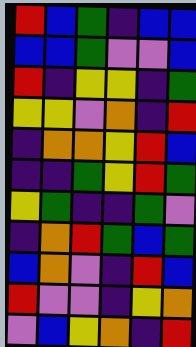[["red", "blue", "green", "indigo", "blue", "blue"], ["blue", "blue", "green", "violet", "violet", "blue"], ["red", "indigo", "yellow", "yellow", "indigo", "green"], ["yellow", "yellow", "violet", "orange", "indigo", "red"], ["indigo", "orange", "orange", "yellow", "red", "blue"], ["indigo", "indigo", "green", "yellow", "red", "green"], ["yellow", "green", "indigo", "indigo", "green", "violet"], ["indigo", "orange", "red", "green", "blue", "green"], ["blue", "orange", "violet", "indigo", "red", "blue"], ["red", "violet", "violet", "indigo", "yellow", "orange"], ["violet", "blue", "yellow", "orange", "indigo", "red"]]